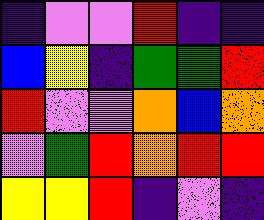[["indigo", "violet", "violet", "red", "indigo", "indigo"], ["blue", "yellow", "indigo", "green", "green", "red"], ["red", "violet", "violet", "orange", "blue", "orange"], ["violet", "green", "red", "orange", "red", "red"], ["yellow", "yellow", "red", "indigo", "violet", "indigo"]]